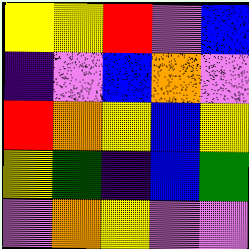[["yellow", "yellow", "red", "violet", "blue"], ["indigo", "violet", "blue", "orange", "violet"], ["red", "orange", "yellow", "blue", "yellow"], ["yellow", "green", "indigo", "blue", "green"], ["violet", "orange", "yellow", "violet", "violet"]]